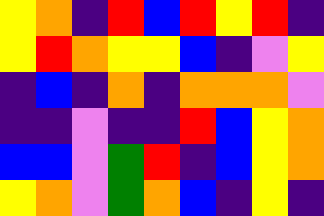[["yellow", "orange", "indigo", "red", "blue", "red", "yellow", "red", "indigo"], ["yellow", "red", "orange", "yellow", "yellow", "blue", "indigo", "violet", "yellow"], ["indigo", "blue", "indigo", "orange", "indigo", "orange", "orange", "orange", "violet"], ["indigo", "indigo", "violet", "indigo", "indigo", "red", "blue", "yellow", "orange"], ["blue", "blue", "violet", "green", "red", "indigo", "blue", "yellow", "orange"], ["yellow", "orange", "violet", "green", "orange", "blue", "indigo", "yellow", "indigo"]]